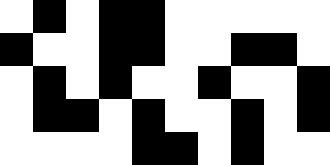[["white", "black", "white", "black", "black", "white", "white", "white", "white", "white"], ["black", "white", "white", "black", "black", "white", "white", "black", "black", "white"], ["white", "black", "white", "black", "white", "white", "black", "white", "white", "black"], ["white", "black", "black", "white", "black", "white", "white", "black", "white", "black"], ["white", "white", "white", "white", "black", "black", "white", "black", "white", "white"]]